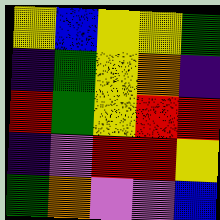[["yellow", "blue", "yellow", "yellow", "green"], ["indigo", "green", "yellow", "orange", "indigo"], ["red", "green", "yellow", "red", "red"], ["indigo", "violet", "red", "red", "yellow"], ["green", "orange", "violet", "violet", "blue"]]